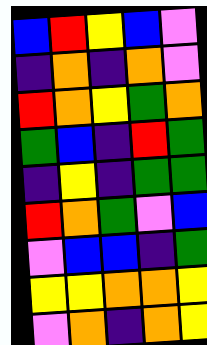[["blue", "red", "yellow", "blue", "violet"], ["indigo", "orange", "indigo", "orange", "violet"], ["red", "orange", "yellow", "green", "orange"], ["green", "blue", "indigo", "red", "green"], ["indigo", "yellow", "indigo", "green", "green"], ["red", "orange", "green", "violet", "blue"], ["violet", "blue", "blue", "indigo", "green"], ["yellow", "yellow", "orange", "orange", "yellow"], ["violet", "orange", "indigo", "orange", "yellow"]]